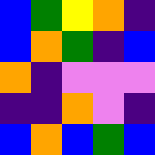[["blue", "green", "yellow", "orange", "indigo"], ["blue", "orange", "green", "indigo", "blue"], ["orange", "indigo", "violet", "violet", "violet"], ["indigo", "indigo", "orange", "violet", "indigo"], ["blue", "orange", "blue", "green", "blue"]]